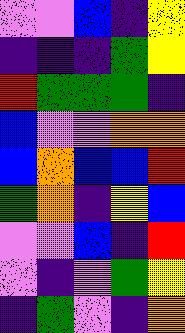[["violet", "violet", "blue", "indigo", "yellow"], ["indigo", "indigo", "indigo", "green", "yellow"], ["red", "green", "green", "green", "indigo"], ["blue", "violet", "violet", "orange", "orange"], ["blue", "orange", "blue", "blue", "red"], ["green", "orange", "indigo", "yellow", "blue"], ["violet", "violet", "blue", "indigo", "red"], ["violet", "indigo", "violet", "green", "yellow"], ["indigo", "green", "violet", "indigo", "orange"]]